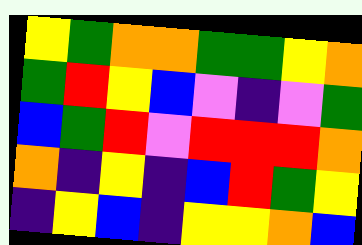[["yellow", "green", "orange", "orange", "green", "green", "yellow", "orange"], ["green", "red", "yellow", "blue", "violet", "indigo", "violet", "green"], ["blue", "green", "red", "violet", "red", "red", "red", "orange"], ["orange", "indigo", "yellow", "indigo", "blue", "red", "green", "yellow"], ["indigo", "yellow", "blue", "indigo", "yellow", "yellow", "orange", "blue"]]